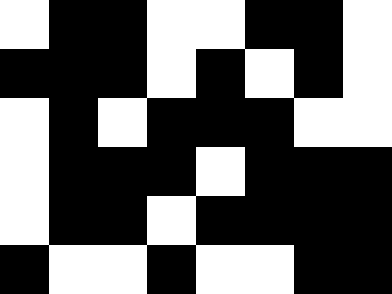[["white", "black", "black", "white", "white", "black", "black", "white"], ["black", "black", "black", "white", "black", "white", "black", "white"], ["white", "black", "white", "black", "black", "black", "white", "white"], ["white", "black", "black", "black", "white", "black", "black", "black"], ["white", "black", "black", "white", "black", "black", "black", "black"], ["black", "white", "white", "black", "white", "white", "black", "black"]]